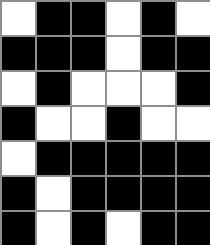[["white", "black", "black", "white", "black", "white"], ["black", "black", "black", "white", "black", "black"], ["white", "black", "white", "white", "white", "black"], ["black", "white", "white", "black", "white", "white"], ["white", "black", "black", "black", "black", "black"], ["black", "white", "black", "black", "black", "black"], ["black", "white", "black", "white", "black", "black"]]